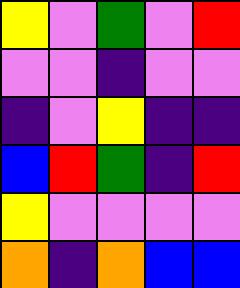[["yellow", "violet", "green", "violet", "red"], ["violet", "violet", "indigo", "violet", "violet"], ["indigo", "violet", "yellow", "indigo", "indigo"], ["blue", "red", "green", "indigo", "red"], ["yellow", "violet", "violet", "violet", "violet"], ["orange", "indigo", "orange", "blue", "blue"]]